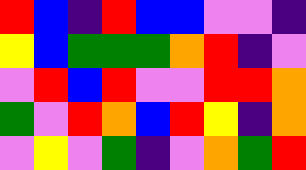[["red", "blue", "indigo", "red", "blue", "blue", "violet", "violet", "indigo"], ["yellow", "blue", "green", "green", "green", "orange", "red", "indigo", "violet"], ["violet", "red", "blue", "red", "violet", "violet", "red", "red", "orange"], ["green", "violet", "red", "orange", "blue", "red", "yellow", "indigo", "orange"], ["violet", "yellow", "violet", "green", "indigo", "violet", "orange", "green", "red"]]